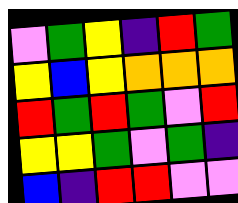[["violet", "green", "yellow", "indigo", "red", "green"], ["yellow", "blue", "yellow", "orange", "orange", "orange"], ["red", "green", "red", "green", "violet", "red"], ["yellow", "yellow", "green", "violet", "green", "indigo"], ["blue", "indigo", "red", "red", "violet", "violet"]]